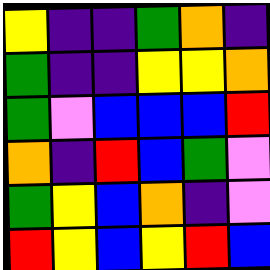[["yellow", "indigo", "indigo", "green", "orange", "indigo"], ["green", "indigo", "indigo", "yellow", "yellow", "orange"], ["green", "violet", "blue", "blue", "blue", "red"], ["orange", "indigo", "red", "blue", "green", "violet"], ["green", "yellow", "blue", "orange", "indigo", "violet"], ["red", "yellow", "blue", "yellow", "red", "blue"]]